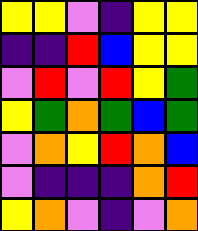[["yellow", "yellow", "violet", "indigo", "yellow", "yellow"], ["indigo", "indigo", "red", "blue", "yellow", "yellow"], ["violet", "red", "violet", "red", "yellow", "green"], ["yellow", "green", "orange", "green", "blue", "green"], ["violet", "orange", "yellow", "red", "orange", "blue"], ["violet", "indigo", "indigo", "indigo", "orange", "red"], ["yellow", "orange", "violet", "indigo", "violet", "orange"]]